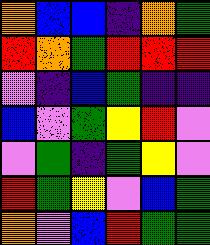[["orange", "blue", "blue", "indigo", "orange", "green"], ["red", "orange", "green", "red", "red", "red"], ["violet", "indigo", "blue", "green", "indigo", "indigo"], ["blue", "violet", "green", "yellow", "red", "violet"], ["violet", "green", "indigo", "green", "yellow", "violet"], ["red", "green", "yellow", "violet", "blue", "green"], ["orange", "violet", "blue", "red", "green", "green"]]